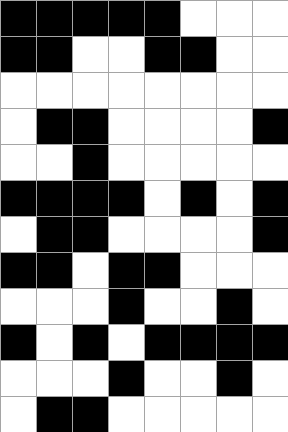[["black", "black", "black", "black", "black", "white", "white", "white"], ["black", "black", "white", "white", "black", "black", "white", "white"], ["white", "white", "white", "white", "white", "white", "white", "white"], ["white", "black", "black", "white", "white", "white", "white", "black"], ["white", "white", "black", "white", "white", "white", "white", "white"], ["black", "black", "black", "black", "white", "black", "white", "black"], ["white", "black", "black", "white", "white", "white", "white", "black"], ["black", "black", "white", "black", "black", "white", "white", "white"], ["white", "white", "white", "black", "white", "white", "black", "white"], ["black", "white", "black", "white", "black", "black", "black", "black"], ["white", "white", "white", "black", "white", "white", "black", "white"], ["white", "black", "black", "white", "white", "white", "white", "white"]]